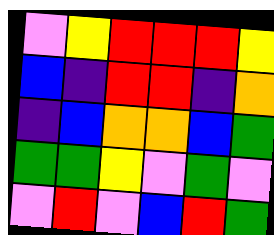[["violet", "yellow", "red", "red", "red", "yellow"], ["blue", "indigo", "red", "red", "indigo", "orange"], ["indigo", "blue", "orange", "orange", "blue", "green"], ["green", "green", "yellow", "violet", "green", "violet"], ["violet", "red", "violet", "blue", "red", "green"]]